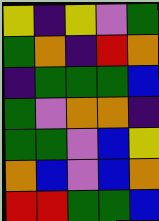[["yellow", "indigo", "yellow", "violet", "green"], ["green", "orange", "indigo", "red", "orange"], ["indigo", "green", "green", "green", "blue"], ["green", "violet", "orange", "orange", "indigo"], ["green", "green", "violet", "blue", "yellow"], ["orange", "blue", "violet", "blue", "orange"], ["red", "red", "green", "green", "blue"]]